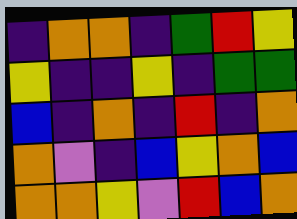[["indigo", "orange", "orange", "indigo", "green", "red", "yellow"], ["yellow", "indigo", "indigo", "yellow", "indigo", "green", "green"], ["blue", "indigo", "orange", "indigo", "red", "indigo", "orange"], ["orange", "violet", "indigo", "blue", "yellow", "orange", "blue"], ["orange", "orange", "yellow", "violet", "red", "blue", "orange"]]